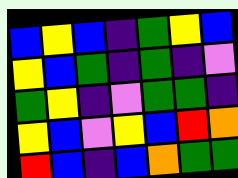[["blue", "yellow", "blue", "indigo", "green", "yellow", "blue"], ["yellow", "blue", "green", "indigo", "green", "indigo", "violet"], ["green", "yellow", "indigo", "violet", "green", "green", "indigo"], ["yellow", "blue", "violet", "yellow", "blue", "red", "orange"], ["red", "blue", "indigo", "blue", "orange", "green", "green"]]